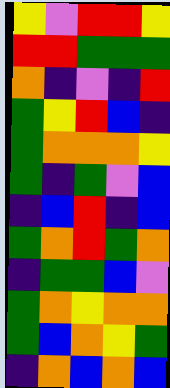[["yellow", "violet", "red", "red", "yellow"], ["red", "red", "green", "green", "green"], ["orange", "indigo", "violet", "indigo", "red"], ["green", "yellow", "red", "blue", "indigo"], ["green", "orange", "orange", "orange", "yellow"], ["green", "indigo", "green", "violet", "blue"], ["indigo", "blue", "red", "indigo", "blue"], ["green", "orange", "red", "green", "orange"], ["indigo", "green", "green", "blue", "violet"], ["green", "orange", "yellow", "orange", "orange"], ["green", "blue", "orange", "yellow", "green"], ["indigo", "orange", "blue", "orange", "blue"]]